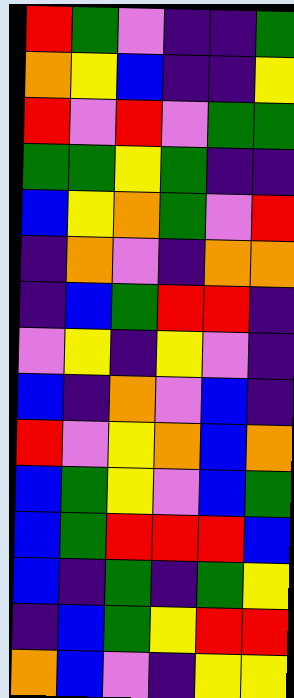[["red", "green", "violet", "indigo", "indigo", "green"], ["orange", "yellow", "blue", "indigo", "indigo", "yellow"], ["red", "violet", "red", "violet", "green", "green"], ["green", "green", "yellow", "green", "indigo", "indigo"], ["blue", "yellow", "orange", "green", "violet", "red"], ["indigo", "orange", "violet", "indigo", "orange", "orange"], ["indigo", "blue", "green", "red", "red", "indigo"], ["violet", "yellow", "indigo", "yellow", "violet", "indigo"], ["blue", "indigo", "orange", "violet", "blue", "indigo"], ["red", "violet", "yellow", "orange", "blue", "orange"], ["blue", "green", "yellow", "violet", "blue", "green"], ["blue", "green", "red", "red", "red", "blue"], ["blue", "indigo", "green", "indigo", "green", "yellow"], ["indigo", "blue", "green", "yellow", "red", "red"], ["orange", "blue", "violet", "indigo", "yellow", "yellow"]]